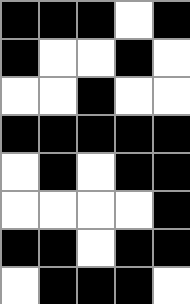[["black", "black", "black", "white", "black"], ["black", "white", "white", "black", "white"], ["white", "white", "black", "white", "white"], ["black", "black", "black", "black", "black"], ["white", "black", "white", "black", "black"], ["white", "white", "white", "white", "black"], ["black", "black", "white", "black", "black"], ["white", "black", "black", "black", "white"]]